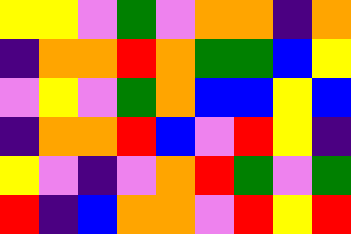[["yellow", "yellow", "violet", "green", "violet", "orange", "orange", "indigo", "orange"], ["indigo", "orange", "orange", "red", "orange", "green", "green", "blue", "yellow"], ["violet", "yellow", "violet", "green", "orange", "blue", "blue", "yellow", "blue"], ["indigo", "orange", "orange", "red", "blue", "violet", "red", "yellow", "indigo"], ["yellow", "violet", "indigo", "violet", "orange", "red", "green", "violet", "green"], ["red", "indigo", "blue", "orange", "orange", "violet", "red", "yellow", "red"]]